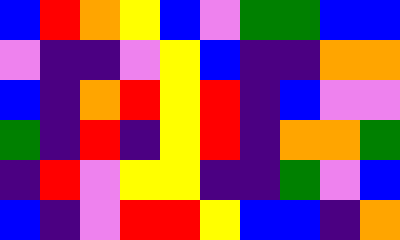[["blue", "red", "orange", "yellow", "blue", "violet", "green", "green", "blue", "blue"], ["violet", "indigo", "indigo", "violet", "yellow", "blue", "indigo", "indigo", "orange", "orange"], ["blue", "indigo", "orange", "red", "yellow", "red", "indigo", "blue", "violet", "violet"], ["green", "indigo", "red", "indigo", "yellow", "red", "indigo", "orange", "orange", "green"], ["indigo", "red", "violet", "yellow", "yellow", "indigo", "indigo", "green", "violet", "blue"], ["blue", "indigo", "violet", "red", "red", "yellow", "blue", "blue", "indigo", "orange"]]